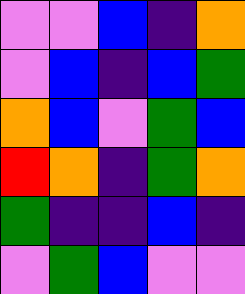[["violet", "violet", "blue", "indigo", "orange"], ["violet", "blue", "indigo", "blue", "green"], ["orange", "blue", "violet", "green", "blue"], ["red", "orange", "indigo", "green", "orange"], ["green", "indigo", "indigo", "blue", "indigo"], ["violet", "green", "blue", "violet", "violet"]]